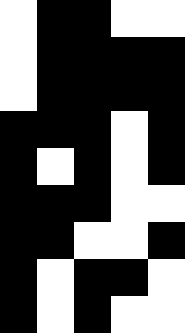[["white", "black", "black", "white", "white"], ["white", "black", "black", "black", "black"], ["white", "black", "black", "black", "black"], ["black", "black", "black", "white", "black"], ["black", "white", "black", "white", "black"], ["black", "black", "black", "white", "white"], ["black", "black", "white", "white", "black"], ["black", "white", "black", "black", "white"], ["black", "white", "black", "white", "white"]]